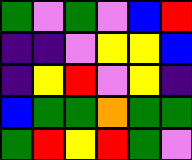[["green", "violet", "green", "violet", "blue", "red"], ["indigo", "indigo", "violet", "yellow", "yellow", "blue"], ["indigo", "yellow", "red", "violet", "yellow", "indigo"], ["blue", "green", "green", "orange", "green", "green"], ["green", "red", "yellow", "red", "green", "violet"]]